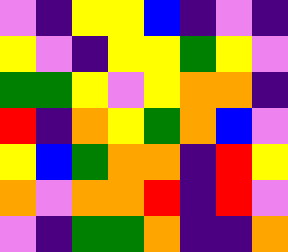[["violet", "indigo", "yellow", "yellow", "blue", "indigo", "violet", "indigo"], ["yellow", "violet", "indigo", "yellow", "yellow", "green", "yellow", "violet"], ["green", "green", "yellow", "violet", "yellow", "orange", "orange", "indigo"], ["red", "indigo", "orange", "yellow", "green", "orange", "blue", "violet"], ["yellow", "blue", "green", "orange", "orange", "indigo", "red", "yellow"], ["orange", "violet", "orange", "orange", "red", "indigo", "red", "violet"], ["violet", "indigo", "green", "green", "orange", "indigo", "indigo", "orange"]]